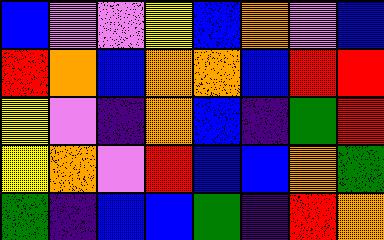[["blue", "violet", "violet", "yellow", "blue", "orange", "violet", "blue"], ["red", "orange", "blue", "orange", "orange", "blue", "red", "red"], ["yellow", "violet", "indigo", "orange", "blue", "indigo", "green", "red"], ["yellow", "orange", "violet", "red", "blue", "blue", "orange", "green"], ["green", "indigo", "blue", "blue", "green", "indigo", "red", "orange"]]